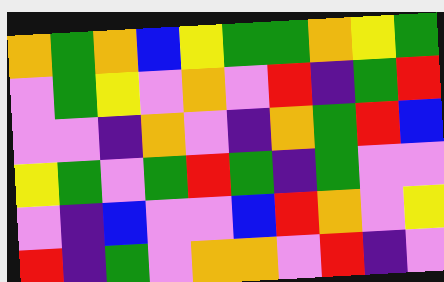[["orange", "green", "orange", "blue", "yellow", "green", "green", "orange", "yellow", "green"], ["violet", "green", "yellow", "violet", "orange", "violet", "red", "indigo", "green", "red"], ["violet", "violet", "indigo", "orange", "violet", "indigo", "orange", "green", "red", "blue"], ["yellow", "green", "violet", "green", "red", "green", "indigo", "green", "violet", "violet"], ["violet", "indigo", "blue", "violet", "violet", "blue", "red", "orange", "violet", "yellow"], ["red", "indigo", "green", "violet", "orange", "orange", "violet", "red", "indigo", "violet"]]